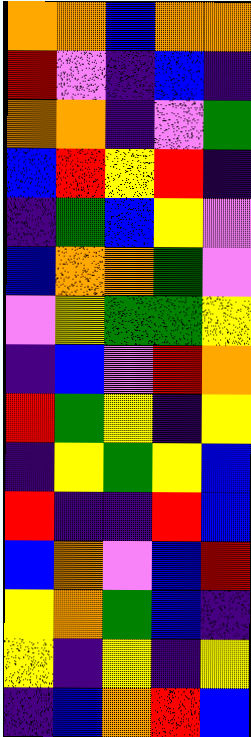[["orange", "orange", "blue", "orange", "orange"], ["red", "violet", "indigo", "blue", "indigo"], ["orange", "orange", "indigo", "violet", "green"], ["blue", "red", "yellow", "red", "indigo"], ["indigo", "green", "blue", "yellow", "violet"], ["blue", "orange", "orange", "green", "violet"], ["violet", "yellow", "green", "green", "yellow"], ["indigo", "blue", "violet", "red", "orange"], ["red", "green", "yellow", "indigo", "yellow"], ["indigo", "yellow", "green", "yellow", "blue"], ["red", "indigo", "indigo", "red", "blue"], ["blue", "orange", "violet", "blue", "red"], ["yellow", "orange", "green", "blue", "indigo"], ["yellow", "indigo", "yellow", "indigo", "yellow"], ["indigo", "blue", "orange", "red", "blue"]]